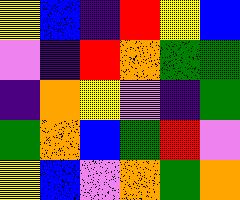[["yellow", "blue", "indigo", "red", "yellow", "blue"], ["violet", "indigo", "red", "orange", "green", "green"], ["indigo", "orange", "yellow", "violet", "indigo", "green"], ["green", "orange", "blue", "green", "red", "violet"], ["yellow", "blue", "violet", "orange", "green", "orange"]]